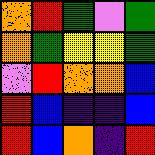[["orange", "red", "green", "violet", "green"], ["orange", "green", "yellow", "yellow", "green"], ["violet", "red", "orange", "orange", "blue"], ["red", "blue", "indigo", "indigo", "blue"], ["red", "blue", "orange", "indigo", "red"]]